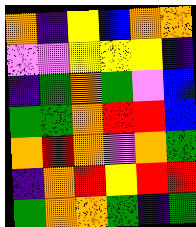[["orange", "indigo", "yellow", "blue", "orange", "orange"], ["violet", "violet", "yellow", "yellow", "yellow", "indigo"], ["indigo", "green", "orange", "green", "violet", "blue"], ["green", "green", "orange", "red", "red", "blue"], ["orange", "red", "orange", "violet", "orange", "green"], ["indigo", "orange", "red", "yellow", "red", "red"], ["green", "orange", "orange", "green", "indigo", "green"]]